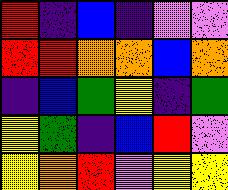[["red", "indigo", "blue", "indigo", "violet", "violet"], ["red", "red", "orange", "orange", "blue", "orange"], ["indigo", "blue", "green", "yellow", "indigo", "green"], ["yellow", "green", "indigo", "blue", "red", "violet"], ["yellow", "orange", "red", "violet", "yellow", "yellow"]]